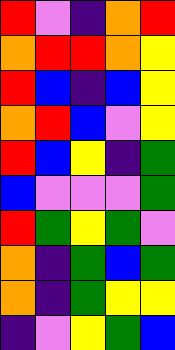[["red", "violet", "indigo", "orange", "red"], ["orange", "red", "red", "orange", "yellow"], ["red", "blue", "indigo", "blue", "yellow"], ["orange", "red", "blue", "violet", "yellow"], ["red", "blue", "yellow", "indigo", "green"], ["blue", "violet", "violet", "violet", "green"], ["red", "green", "yellow", "green", "violet"], ["orange", "indigo", "green", "blue", "green"], ["orange", "indigo", "green", "yellow", "yellow"], ["indigo", "violet", "yellow", "green", "blue"]]